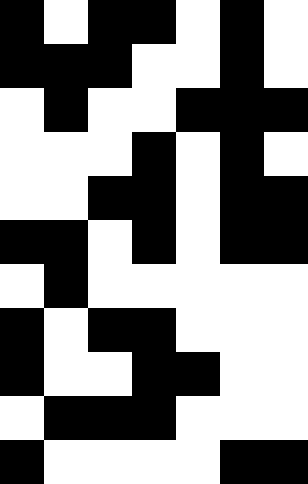[["black", "white", "black", "black", "white", "black", "white"], ["black", "black", "black", "white", "white", "black", "white"], ["white", "black", "white", "white", "black", "black", "black"], ["white", "white", "white", "black", "white", "black", "white"], ["white", "white", "black", "black", "white", "black", "black"], ["black", "black", "white", "black", "white", "black", "black"], ["white", "black", "white", "white", "white", "white", "white"], ["black", "white", "black", "black", "white", "white", "white"], ["black", "white", "white", "black", "black", "white", "white"], ["white", "black", "black", "black", "white", "white", "white"], ["black", "white", "white", "white", "white", "black", "black"]]